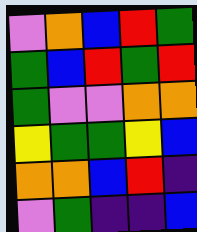[["violet", "orange", "blue", "red", "green"], ["green", "blue", "red", "green", "red"], ["green", "violet", "violet", "orange", "orange"], ["yellow", "green", "green", "yellow", "blue"], ["orange", "orange", "blue", "red", "indigo"], ["violet", "green", "indigo", "indigo", "blue"]]